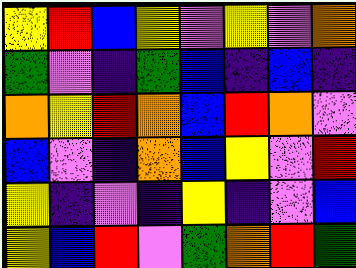[["yellow", "red", "blue", "yellow", "violet", "yellow", "violet", "orange"], ["green", "violet", "indigo", "green", "blue", "indigo", "blue", "indigo"], ["orange", "yellow", "red", "orange", "blue", "red", "orange", "violet"], ["blue", "violet", "indigo", "orange", "blue", "yellow", "violet", "red"], ["yellow", "indigo", "violet", "indigo", "yellow", "indigo", "violet", "blue"], ["yellow", "blue", "red", "violet", "green", "orange", "red", "green"]]